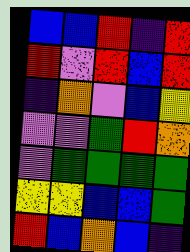[["blue", "blue", "red", "indigo", "red"], ["red", "violet", "red", "blue", "red"], ["indigo", "orange", "violet", "blue", "yellow"], ["violet", "violet", "green", "red", "orange"], ["violet", "green", "green", "green", "green"], ["yellow", "yellow", "blue", "blue", "green"], ["red", "blue", "orange", "blue", "indigo"]]